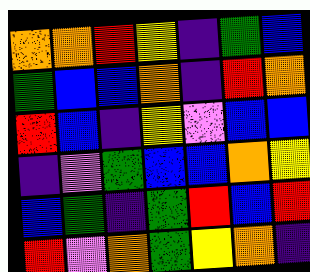[["orange", "orange", "red", "yellow", "indigo", "green", "blue"], ["green", "blue", "blue", "orange", "indigo", "red", "orange"], ["red", "blue", "indigo", "yellow", "violet", "blue", "blue"], ["indigo", "violet", "green", "blue", "blue", "orange", "yellow"], ["blue", "green", "indigo", "green", "red", "blue", "red"], ["red", "violet", "orange", "green", "yellow", "orange", "indigo"]]